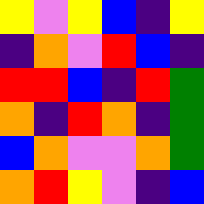[["yellow", "violet", "yellow", "blue", "indigo", "yellow"], ["indigo", "orange", "violet", "red", "blue", "indigo"], ["red", "red", "blue", "indigo", "red", "green"], ["orange", "indigo", "red", "orange", "indigo", "green"], ["blue", "orange", "violet", "violet", "orange", "green"], ["orange", "red", "yellow", "violet", "indigo", "blue"]]